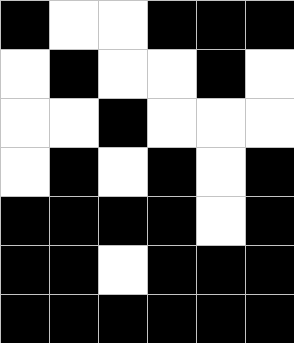[["black", "white", "white", "black", "black", "black"], ["white", "black", "white", "white", "black", "white"], ["white", "white", "black", "white", "white", "white"], ["white", "black", "white", "black", "white", "black"], ["black", "black", "black", "black", "white", "black"], ["black", "black", "white", "black", "black", "black"], ["black", "black", "black", "black", "black", "black"]]